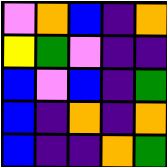[["violet", "orange", "blue", "indigo", "orange"], ["yellow", "green", "violet", "indigo", "indigo"], ["blue", "violet", "blue", "indigo", "green"], ["blue", "indigo", "orange", "indigo", "orange"], ["blue", "indigo", "indigo", "orange", "green"]]